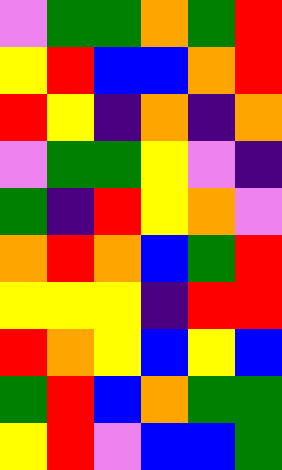[["violet", "green", "green", "orange", "green", "red"], ["yellow", "red", "blue", "blue", "orange", "red"], ["red", "yellow", "indigo", "orange", "indigo", "orange"], ["violet", "green", "green", "yellow", "violet", "indigo"], ["green", "indigo", "red", "yellow", "orange", "violet"], ["orange", "red", "orange", "blue", "green", "red"], ["yellow", "yellow", "yellow", "indigo", "red", "red"], ["red", "orange", "yellow", "blue", "yellow", "blue"], ["green", "red", "blue", "orange", "green", "green"], ["yellow", "red", "violet", "blue", "blue", "green"]]